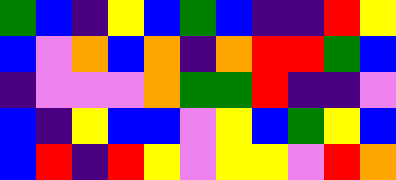[["green", "blue", "indigo", "yellow", "blue", "green", "blue", "indigo", "indigo", "red", "yellow"], ["blue", "violet", "orange", "blue", "orange", "indigo", "orange", "red", "red", "green", "blue"], ["indigo", "violet", "violet", "violet", "orange", "green", "green", "red", "indigo", "indigo", "violet"], ["blue", "indigo", "yellow", "blue", "blue", "violet", "yellow", "blue", "green", "yellow", "blue"], ["blue", "red", "indigo", "red", "yellow", "violet", "yellow", "yellow", "violet", "red", "orange"]]